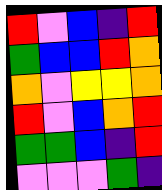[["red", "violet", "blue", "indigo", "red"], ["green", "blue", "blue", "red", "orange"], ["orange", "violet", "yellow", "yellow", "orange"], ["red", "violet", "blue", "orange", "red"], ["green", "green", "blue", "indigo", "red"], ["violet", "violet", "violet", "green", "indigo"]]